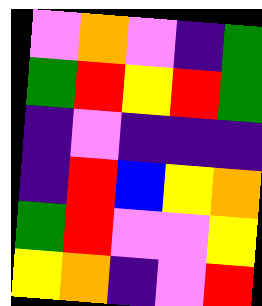[["violet", "orange", "violet", "indigo", "green"], ["green", "red", "yellow", "red", "green"], ["indigo", "violet", "indigo", "indigo", "indigo"], ["indigo", "red", "blue", "yellow", "orange"], ["green", "red", "violet", "violet", "yellow"], ["yellow", "orange", "indigo", "violet", "red"]]